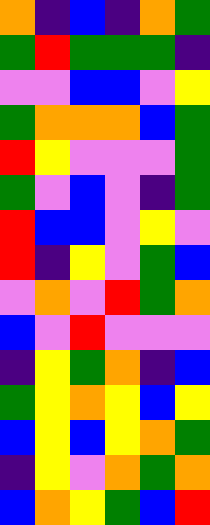[["orange", "indigo", "blue", "indigo", "orange", "green"], ["green", "red", "green", "green", "green", "indigo"], ["violet", "violet", "blue", "blue", "violet", "yellow"], ["green", "orange", "orange", "orange", "blue", "green"], ["red", "yellow", "violet", "violet", "violet", "green"], ["green", "violet", "blue", "violet", "indigo", "green"], ["red", "blue", "blue", "violet", "yellow", "violet"], ["red", "indigo", "yellow", "violet", "green", "blue"], ["violet", "orange", "violet", "red", "green", "orange"], ["blue", "violet", "red", "violet", "violet", "violet"], ["indigo", "yellow", "green", "orange", "indigo", "blue"], ["green", "yellow", "orange", "yellow", "blue", "yellow"], ["blue", "yellow", "blue", "yellow", "orange", "green"], ["indigo", "yellow", "violet", "orange", "green", "orange"], ["blue", "orange", "yellow", "green", "blue", "red"]]